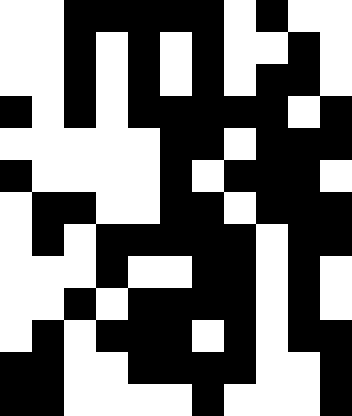[["white", "white", "black", "black", "black", "black", "black", "white", "black", "white", "white"], ["white", "white", "black", "white", "black", "white", "black", "white", "white", "black", "white"], ["white", "white", "black", "white", "black", "white", "black", "white", "black", "black", "white"], ["black", "white", "black", "white", "black", "black", "black", "black", "black", "white", "black"], ["white", "white", "white", "white", "white", "black", "black", "white", "black", "black", "black"], ["black", "white", "white", "white", "white", "black", "white", "black", "black", "black", "white"], ["white", "black", "black", "white", "white", "black", "black", "white", "black", "black", "black"], ["white", "black", "white", "black", "black", "black", "black", "black", "white", "black", "black"], ["white", "white", "white", "black", "white", "white", "black", "black", "white", "black", "white"], ["white", "white", "black", "white", "black", "black", "black", "black", "white", "black", "white"], ["white", "black", "white", "black", "black", "black", "white", "black", "white", "black", "black"], ["black", "black", "white", "white", "black", "black", "black", "black", "white", "white", "black"], ["black", "black", "white", "white", "white", "white", "black", "white", "white", "white", "black"]]